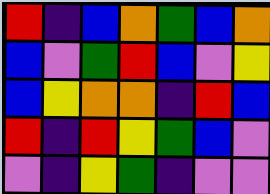[["red", "indigo", "blue", "orange", "green", "blue", "orange"], ["blue", "violet", "green", "red", "blue", "violet", "yellow"], ["blue", "yellow", "orange", "orange", "indigo", "red", "blue"], ["red", "indigo", "red", "yellow", "green", "blue", "violet"], ["violet", "indigo", "yellow", "green", "indigo", "violet", "violet"]]